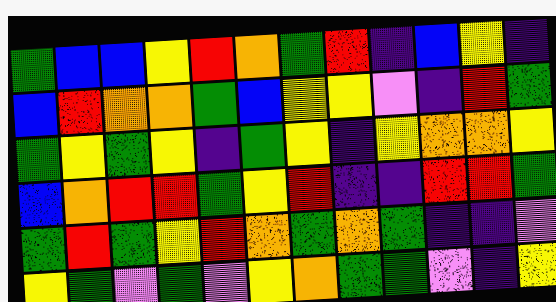[["green", "blue", "blue", "yellow", "red", "orange", "green", "red", "indigo", "blue", "yellow", "indigo"], ["blue", "red", "orange", "orange", "green", "blue", "yellow", "yellow", "violet", "indigo", "red", "green"], ["green", "yellow", "green", "yellow", "indigo", "green", "yellow", "indigo", "yellow", "orange", "orange", "yellow"], ["blue", "orange", "red", "red", "green", "yellow", "red", "indigo", "indigo", "red", "red", "green"], ["green", "red", "green", "yellow", "red", "orange", "green", "orange", "green", "indigo", "indigo", "violet"], ["yellow", "green", "violet", "green", "violet", "yellow", "orange", "green", "green", "violet", "indigo", "yellow"]]